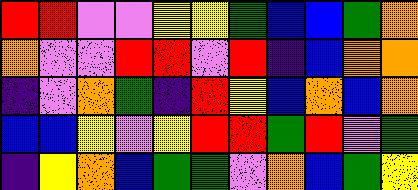[["red", "red", "violet", "violet", "yellow", "yellow", "green", "blue", "blue", "green", "orange"], ["orange", "violet", "violet", "red", "red", "violet", "red", "indigo", "blue", "orange", "orange"], ["indigo", "violet", "orange", "green", "indigo", "red", "yellow", "blue", "orange", "blue", "orange"], ["blue", "blue", "yellow", "violet", "yellow", "red", "red", "green", "red", "violet", "green"], ["indigo", "yellow", "orange", "blue", "green", "green", "violet", "orange", "blue", "green", "yellow"]]